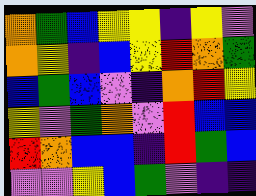[["orange", "green", "blue", "yellow", "yellow", "indigo", "yellow", "violet"], ["orange", "yellow", "indigo", "blue", "yellow", "red", "orange", "green"], ["blue", "green", "blue", "violet", "indigo", "orange", "red", "yellow"], ["yellow", "violet", "green", "orange", "violet", "red", "blue", "blue"], ["red", "orange", "blue", "blue", "indigo", "red", "green", "blue"], ["violet", "violet", "yellow", "blue", "green", "violet", "indigo", "indigo"]]